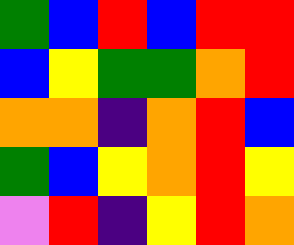[["green", "blue", "red", "blue", "red", "red"], ["blue", "yellow", "green", "green", "orange", "red"], ["orange", "orange", "indigo", "orange", "red", "blue"], ["green", "blue", "yellow", "orange", "red", "yellow"], ["violet", "red", "indigo", "yellow", "red", "orange"]]